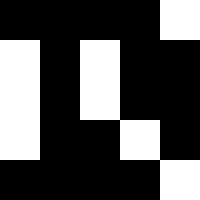[["black", "black", "black", "black", "white"], ["white", "black", "white", "black", "black"], ["white", "black", "white", "black", "black"], ["white", "black", "black", "white", "black"], ["black", "black", "black", "black", "white"]]